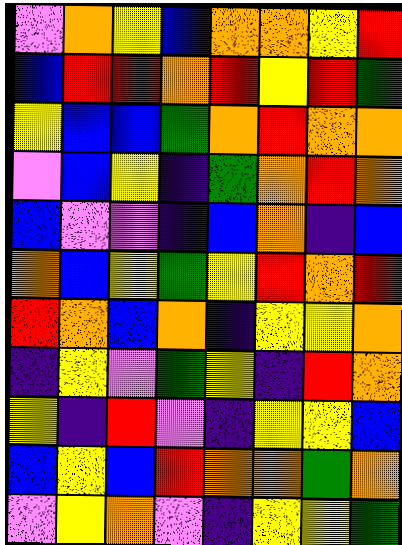[["violet", "orange", "yellow", "blue", "orange", "orange", "yellow", "red"], ["blue", "red", "red", "orange", "red", "yellow", "red", "green"], ["yellow", "blue", "blue", "green", "orange", "red", "orange", "orange"], ["violet", "blue", "yellow", "indigo", "green", "orange", "red", "orange"], ["blue", "violet", "violet", "indigo", "blue", "orange", "indigo", "blue"], ["orange", "blue", "yellow", "green", "yellow", "red", "orange", "red"], ["red", "orange", "blue", "orange", "indigo", "yellow", "yellow", "orange"], ["indigo", "yellow", "violet", "green", "yellow", "indigo", "red", "orange"], ["yellow", "indigo", "red", "violet", "indigo", "yellow", "yellow", "blue"], ["blue", "yellow", "blue", "red", "orange", "orange", "green", "orange"], ["violet", "yellow", "orange", "violet", "indigo", "yellow", "yellow", "green"]]